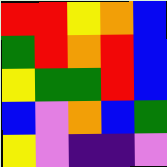[["red", "red", "yellow", "orange", "blue"], ["green", "red", "orange", "red", "blue"], ["yellow", "green", "green", "red", "blue"], ["blue", "violet", "orange", "blue", "green"], ["yellow", "violet", "indigo", "indigo", "violet"]]